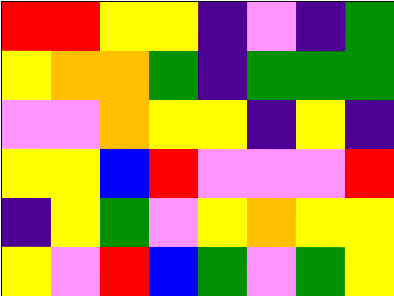[["red", "red", "yellow", "yellow", "indigo", "violet", "indigo", "green"], ["yellow", "orange", "orange", "green", "indigo", "green", "green", "green"], ["violet", "violet", "orange", "yellow", "yellow", "indigo", "yellow", "indigo"], ["yellow", "yellow", "blue", "red", "violet", "violet", "violet", "red"], ["indigo", "yellow", "green", "violet", "yellow", "orange", "yellow", "yellow"], ["yellow", "violet", "red", "blue", "green", "violet", "green", "yellow"]]